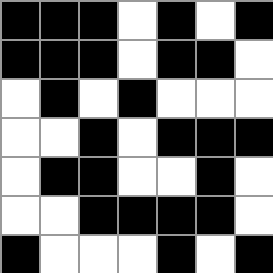[["black", "black", "black", "white", "black", "white", "black"], ["black", "black", "black", "white", "black", "black", "white"], ["white", "black", "white", "black", "white", "white", "white"], ["white", "white", "black", "white", "black", "black", "black"], ["white", "black", "black", "white", "white", "black", "white"], ["white", "white", "black", "black", "black", "black", "white"], ["black", "white", "white", "white", "black", "white", "black"]]